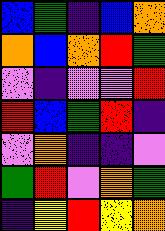[["blue", "green", "indigo", "blue", "orange"], ["orange", "blue", "orange", "red", "green"], ["violet", "indigo", "violet", "violet", "red"], ["red", "blue", "green", "red", "indigo"], ["violet", "orange", "indigo", "indigo", "violet"], ["green", "red", "violet", "orange", "green"], ["indigo", "yellow", "red", "yellow", "orange"]]